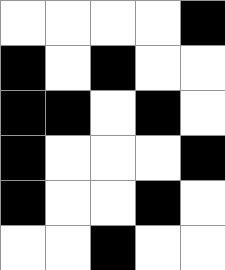[["white", "white", "white", "white", "black"], ["black", "white", "black", "white", "white"], ["black", "black", "white", "black", "white"], ["black", "white", "white", "white", "black"], ["black", "white", "white", "black", "white"], ["white", "white", "black", "white", "white"]]